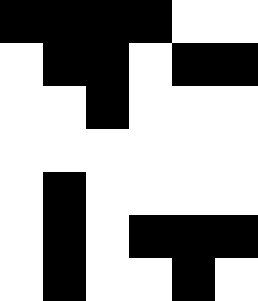[["black", "black", "black", "black", "white", "white"], ["white", "black", "black", "white", "black", "black"], ["white", "white", "black", "white", "white", "white"], ["white", "white", "white", "white", "white", "white"], ["white", "black", "white", "white", "white", "white"], ["white", "black", "white", "black", "black", "black"], ["white", "black", "white", "white", "black", "white"]]